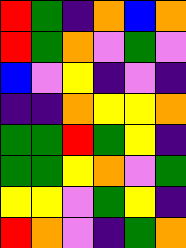[["red", "green", "indigo", "orange", "blue", "orange"], ["red", "green", "orange", "violet", "green", "violet"], ["blue", "violet", "yellow", "indigo", "violet", "indigo"], ["indigo", "indigo", "orange", "yellow", "yellow", "orange"], ["green", "green", "red", "green", "yellow", "indigo"], ["green", "green", "yellow", "orange", "violet", "green"], ["yellow", "yellow", "violet", "green", "yellow", "indigo"], ["red", "orange", "violet", "indigo", "green", "orange"]]